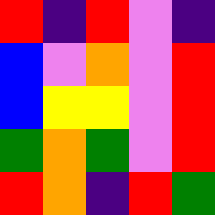[["red", "indigo", "red", "violet", "indigo"], ["blue", "violet", "orange", "violet", "red"], ["blue", "yellow", "yellow", "violet", "red"], ["green", "orange", "green", "violet", "red"], ["red", "orange", "indigo", "red", "green"]]